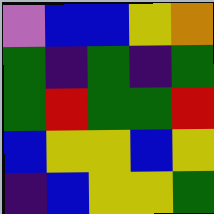[["violet", "blue", "blue", "yellow", "orange"], ["green", "indigo", "green", "indigo", "green"], ["green", "red", "green", "green", "red"], ["blue", "yellow", "yellow", "blue", "yellow"], ["indigo", "blue", "yellow", "yellow", "green"]]